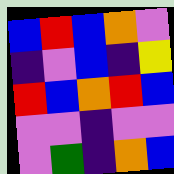[["blue", "red", "blue", "orange", "violet"], ["indigo", "violet", "blue", "indigo", "yellow"], ["red", "blue", "orange", "red", "blue"], ["violet", "violet", "indigo", "violet", "violet"], ["violet", "green", "indigo", "orange", "blue"]]